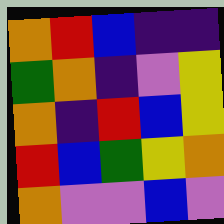[["orange", "red", "blue", "indigo", "indigo"], ["green", "orange", "indigo", "violet", "yellow"], ["orange", "indigo", "red", "blue", "yellow"], ["red", "blue", "green", "yellow", "orange"], ["orange", "violet", "violet", "blue", "violet"]]